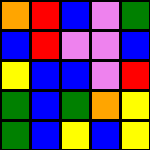[["orange", "red", "blue", "violet", "green"], ["blue", "red", "violet", "violet", "blue"], ["yellow", "blue", "blue", "violet", "red"], ["green", "blue", "green", "orange", "yellow"], ["green", "blue", "yellow", "blue", "yellow"]]